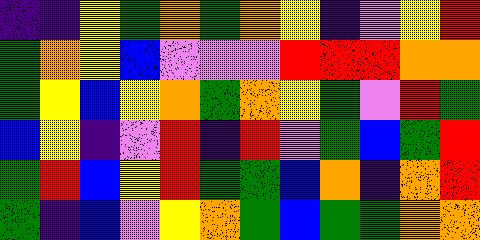[["indigo", "indigo", "yellow", "green", "orange", "green", "orange", "yellow", "indigo", "violet", "yellow", "red"], ["green", "orange", "yellow", "blue", "violet", "violet", "violet", "red", "red", "red", "orange", "orange"], ["green", "yellow", "blue", "yellow", "orange", "green", "orange", "yellow", "green", "violet", "red", "green"], ["blue", "yellow", "indigo", "violet", "red", "indigo", "red", "violet", "green", "blue", "green", "red"], ["green", "red", "blue", "yellow", "red", "green", "green", "blue", "orange", "indigo", "orange", "red"], ["green", "indigo", "blue", "violet", "yellow", "orange", "green", "blue", "green", "green", "orange", "orange"]]